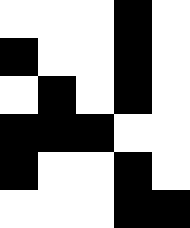[["white", "white", "white", "black", "white"], ["black", "white", "white", "black", "white"], ["white", "black", "white", "black", "white"], ["black", "black", "black", "white", "white"], ["black", "white", "white", "black", "white"], ["white", "white", "white", "black", "black"]]